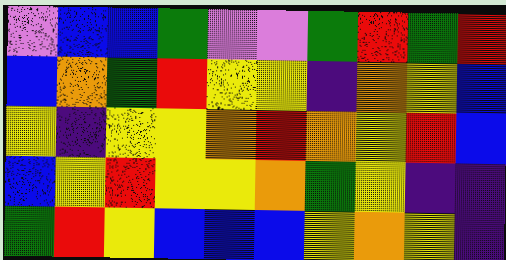[["violet", "blue", "blue", "green", "violet", "violet", "green", "red", "green", "red"], ["blue", "orange", "green", "red", "yellow", "yellow", "indigo", "orange", "yellow", "blue"], ["yellow", "indigo", "yellow", "yellow", "orange", "red", "orange", "yellow", "red", "blue"], ["blue", "yellow", "red", "yellow", "yellow", "orange", "green", "yellow", "indigo", "indigo"], ["green", "red", "yellow", "blue", "blue", "blue", "yellow", "orange", "yellow", "indigo"]]